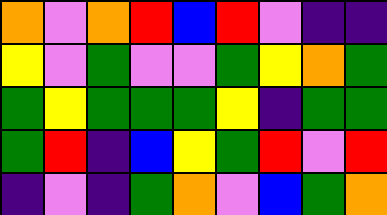[["orange", "violet", "orange", "red", "blue", "red", "violet", "indigo", "indigo"], ["yellow", "violet", "green", "violet", "violet", "green", "yellow", "orange", "green"], ["green", "yellow", "green", "green", "green", "yellow", "indigo", "green", "green"], ["green", "red", "indigo", "blue", "yellow", "green", "red", "violet", "red"], ["indigo", "violet", "indigo", "green", "orange", "violet", "blue", "green", "orange"]]